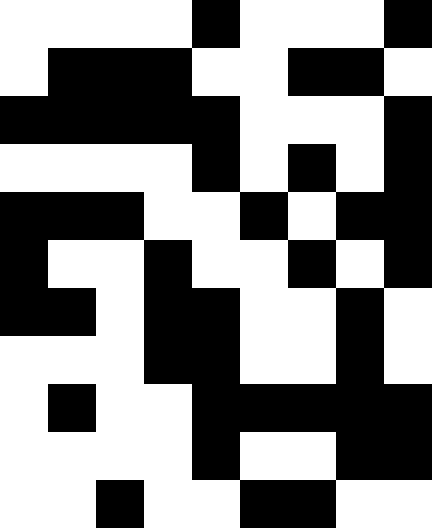[["white", "white", "white", "white", "black", "white", "white", "white", "black"], ["white", "black", "black", "black", "white", "white", "black", "black", "white"], ["black", "black", "black", "black", "black", "white", "white", "white", "black"], ["white", "white", "white", "white", "black", "white", "black", "white", "black"], ["black", "black", "black", "white", "white", "black", "white", "black", "black"], ["black", "white", "white", "black", "white", "white", "black", "white", "black"], ["black", "black", "white", "black", "black", "white", "white", "black", "white"], ["white", "white", "white", "black", "black", "white", "white", "black", "white"], ["white", "black", "white", "white", "black", "black", "black", "black", "black"], ["white", "white", "white", "white", "black", "white", "white", "black", "black"], ["white", "white", "black", "white", "white", "black", "black", "white", "white"]]